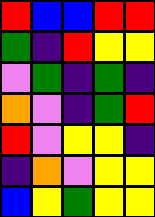[["red", "blue", "blue", "red", "red"], ["green", "indigo", "red", "yellow", "yellow"], ["violet", "green", "indigo", "green", "indigo"], ["orange", "violet", "indigo", "green", "red"], ["red", "violet", "yellow", "yellow", "indigo"], ["indigo", "orange", "violet", "yellow", "yellow"], ["blue", "yellow", "green", "yellow", "yellow"]]